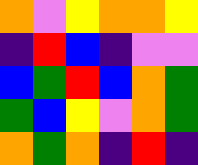[["orange", "violet", "yellow", "orange", "orange", "yellow"], ["indigo", "red", "blue", "indigo", "violet", "violet"], ["blue", "green", "red", "blue", "orange", "green"], ["green", "blue", "yellow", "violet", "orange", "green"], ["orange", "green", "orange", "indigo", "red", "indigo"]]